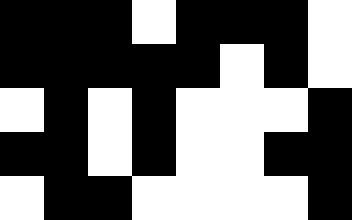[["black", "black", "black", "white", "black", "black", "black", "white"], ["black", "black", "black", "black", "black", "white", "black", "white"], ["white", "black", "white", "black", "white", "white", "white", "black"], ["black", "black", "white", "black", "white", "white", "black", "black"], ["white", "black", "black", "white", "white", "white", "white", "black"]]